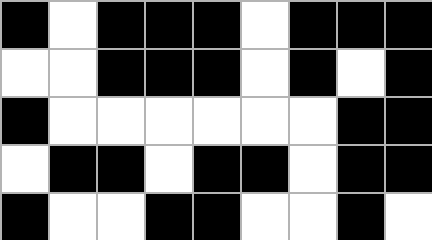[["black", "white", "black", "black", "black", "white", "black", "black", "black"], ["white", "white", "black", "black", "black", "white", "black", "white", "black"], ["black", "white", "white", "white", "white", "white", "white", "black", "black"], ["white", "black", "black", "white", "black", "black", "white", "black", "black"], ["black", "white", "white", "black", "black", "white", "white", "black", "white"]]